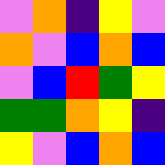[["violet", "orange", "indigo", "yellow", "violet"], ["orange", "violet", "blue", "orange", "blue"], ["violet", "blue", "red", "green", "yellow"], ["green", "green", "orange", "yellow", "indigo"], ["yellow", "violet", "blue", "orange", "blue"]]